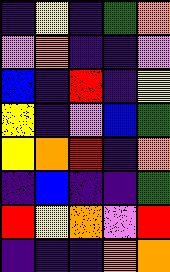[["indigo", "yellow", "indigo", "green", "orange"], ["violet", "orange", "indigo", "indigo", "violet"], ["blue", "indigo", "red", "indigo", "yellow"], ["yellow", "indigo", "violet", "blue", "green"], ["yellow", "orange", "red", "indigo", "orange"], ["indigo", "blue", "indigo", "indigo", "green"], ["red", "yellow", "orange", "violet", "red"], ["indigo", "indigo", "indigo", "orange", "orange"]]